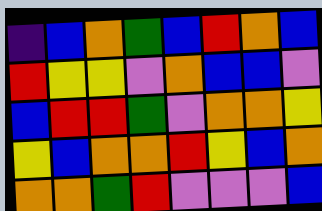[["indigo", "blue", "orange", "green", "blue", "red", "orange", "blue"], ["red", "yellow", "yellow", "violet", "orange", "blue", "blue", "violet"], ["blue", "red", "red", "green", "violet", "orange", "orange", "yellow"], ["yellow", "blue", "orange", "orange", "red", "yellow", "blue", "orange"], ["orange", "orange", "green", "red", "violet", "violet", "violet", "blue"]]